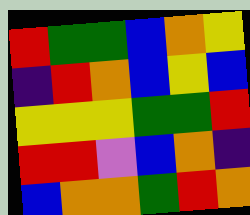[["red", "green", "green", "blue", "orange", "yellow"], ["indigo", "red", "orange", "blue", "yellow", "blue"], ["yellow", "yellow", "yellow", "green", "green", "red"], ["red", "red", "violet", "blue", "orange", "indigo"], ["blue", "orange", "orange", "green", "red", "orange"]]